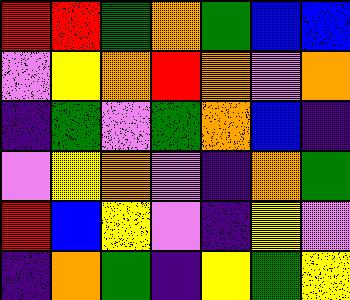[["red", "red", "green", "orange", "green", "blue", "blue"], ["violet", "yellow", "orange", "red", "orange", "violet", "orange"], ["indigo", "green", "violet", "green", "orange", "blue", "indigo"], ["violet", "yellow", "orange", "violet", "indigo", "orange", "green"], ["red", "blue", "yellow", "violet", "indigo", "yellow", "violet"], ["indigo", "orange", "green", "indigo", "yellow", "green", "yellow"]]